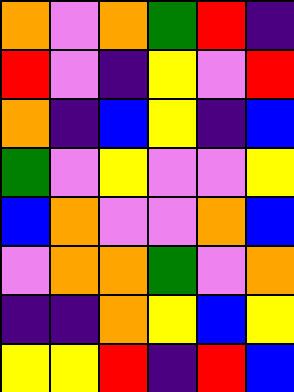[["orange", "violet", "orange", "green", "red", "indigo"], ["red", "violet", "indigo", "yellow", "violet", "red"], ["orange", "indigo", "blue", "yellow", "indigo", "blue"], ["green", "violet", "yellow", "violet", "violet", "yellow"], ["blue", "orange", "violet", "violet", "orange", "blue"], ["violet", "orange", "orange", "green", "violet", "orange"], ["indigo", "indigo", "orange", "yellow", "blue", "yellow"], ["yellow", "yellow", "red", "indigo", "red", "blue"]]